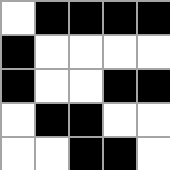[["white", "black", "black", "black", "black"], ["black", "white", "white", "white", "white"], ["black", "white", "white", "black", "black"], ["white", "black", "black", "white", "white"], ["white", "white", "black", "black", "white"]]